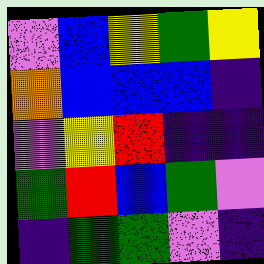[["violet", "blue", "yellow", "green", "yellow"], ["orange", "blue", "blue", "blue", "indigo"], ["violet", "yellow", "red", "indigo", "indigo"], ["green", "red", "blue", "green", "violet"], ["indigo", "green", "green", "violet", "indigo"]]